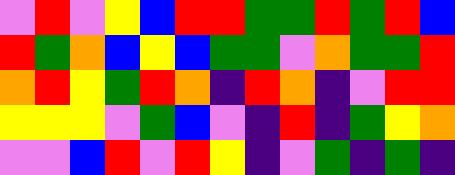[["violet", "red", "violet", "yellow", "blue", "red", "red", "green", "green", "red", "green", "red", "blue"], ["red", "green", "orange", "blue", "yellow", "blue", "green", "green", "violet", "orange", "green", "green", "red"], ["orange", "red", "yellow", "green", "red", "orange", "indigo", "red", "orange", "indigo", "violet", "red", "red"], ["yellow", "yellow", "yellow", "violet", "green", "blue", "violet", "indigo", "red", "indigo", "green", "yellow", "orange"], ["violet", "violet", "blue", "red", "violet", "red", "yellow", "indigo", "violet", "green", "indigo", "green", "indigo"]]